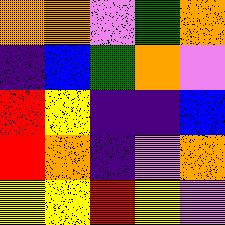[["orange", "orange", "violet", "green", "orange"], ["indigo", "blue", "green", "orange", "violet"], ["red", "yellow", "indigo", "indigo", "blue"], ["red", "orange", "indigo", "violet", "orange"], ["yellow", "yellow", "red", "yellow", "violet"]]